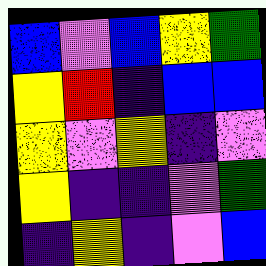[["blue", "violet", "blue", "yellow", "green"], ["yellow", "red", "indigo", "blue", "blue"], ["yellow", "violet", "yellow", "indigo", "violet"], ["yellow", "indigo", "indigo", "violet", "green"], ["indigo", "yellow", "indigo", "violet", "blue"]]